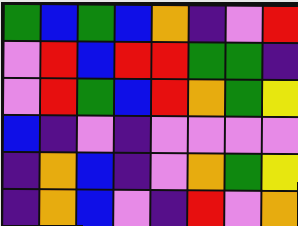[["green", "blue", "green", "blue", "orange", "indigo", "violet", "red"], ["violet", "red", "blue", "red", "red", "green", "green", "indigo"], ["violet", "red", "green", "blue", "red", "orange", "green", "yellow"], ["blue", "indigo", "violet", "indigo", "violet", "violet", "violet", "violet"], ["indigo", "orange", "blue", "indigo", "violet", "orange", "green", "yellow"], ["indigo", "orange", "blue", "violet", "indigo", "red", "violet", "orange"]]